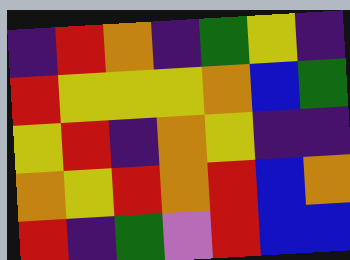[["indigo", "red", "orange", "indigo", "green", "yellow", "indigo"], ["red", "yellow", "yellow", "yellow", "orange", "blue", "green"], ["yellow", "red", "indigo", "orange", "yellow", "indigo", "indigo"], ["orange", "yellow", "red", "orange", "red", "blue", "orange"], ["red", "indigo", "green", "violet", "red", "blue", "blue"]]